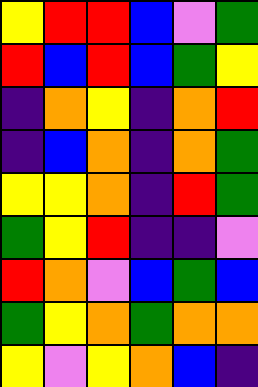[["yellow", "red", "red", "blue", "violet", "green"], ["red", "blue", "red", "blue", "green", "yellow"], ["indigo", "orange", "yellow", "indigo", "orange", "red"], ["indigo", "blue", "orange", "indigo", "orange", "green"], ["yellow", "yellow", "orange", "indigo", "red", "green"], ["green", "yellow", "red", "indigo", "indigo", "violet"], ["red", "orange", "violet", "blue", "green", "blue"], ["green", "yellow", "orange", "green", "orange", "orange"], ["yellow", "violet", "yellow", "orange", "blue", "indigo"]]